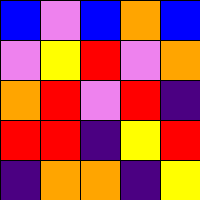[["blue", "violet", "blue", "orange", "blue"], ["violet", "yellow", "red", "violet", "orange"], ["orange", "red", "violet", "red", "indigo"], ["red", "red", "indigo", "yellow", "red"], ["indigo", "orange", "orange", "indigo", "yellow"]]